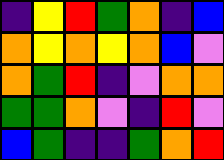[["indigo", "yellow", "red", "green", "orange", "indigo", "blue"], ["orange", "yellow", "orange", "yellow", "orange", "blue", "violet"], ["orange", "green", "red", "indigo", "violet", "orange", "orange"], ["green", "green", "orange", "violet", "indigo", "red", "violet"], ["blue", "green", "indigo", "indigo", "green", "orange", "red"]]